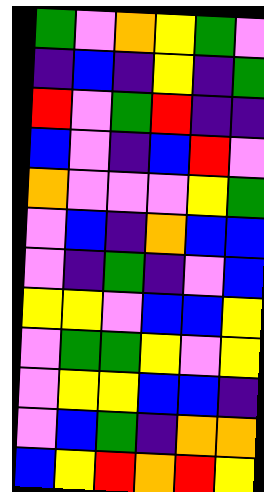[["green", "violet", "orange", "yellow", "green", "violet"], ["indigo", "blue", "indigo", "yellow", "indigo", "green"], ["red", "violet", "green", "red", "indigo", "indigo"], ["blue", "violet", "indigo", "blue", "red", "violet"], ["orange", "violet", "violet", "violet", "yellow", "green"], ["violet", "blue", "indigo", "orange", "blue", "blue"], ["violet", "indigo", "green", "indigo", "violet", "blue"], ["yellow", "yellow", "violet", "blue", "blue", "yellow"], ["violet", "green", "green", "yellow", "violet", "yellow"], ["violet", "yellow", "yellow", "blue", "blue", "indigo"], ["violet", "blue", "green", "indigo", "orange", "orange"], ["blue", "yellow", "red", "orange", "red", "yellow"]]